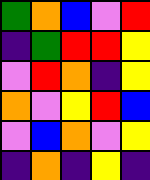[["green", "orange", "blue", "violet", "red"], ["indigo", "green", "red", "red", "yellow"], ["violet", "red", "orange", "indigo", "yellow"], ["orange", "violet", "yellow", "red", "blue"], ["violet", "blue", "orange", "violet", "yellow"], ["indigo", "orange", "indigo", "yellow", "indigo"]]